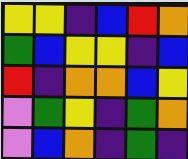[["yellow", "yellow", "indigo", "blue", "red", "orange"], ["green", "blue", "yellow", "yellow", "indigo", "blue"], ["red", "indigo", "orange", "orange", "blue", "yellow"], ["violet", "green", "yellow", "indigo", "green", "orange"], ["violet", "blue", "orange", "indigo", "green", "indigo"]]